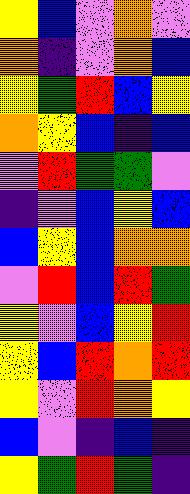[["yellow", "blue", "violet", "orange", "violet"], ["orange", "indigo", "violet", "orange", "blue"], ["yellow", "green", "red", "blue", "yellow"], ["orange", "yellow", "blue", "indigo", "blue"], ["violet", "red", "green", "green", "violet"], ["indigo", "violet", "blue", "yellow", "blue"], ["blue", "yellow", "blue", "orange", "orange"], ["violet", "red", "blue", "red", "green"], ["yellow", "violet", "blue", "yellow", "red"], ["yellow", "blue", "red", "orange", "red"], ["yellow", "violet", "red", "orange", "yellow"], ["blue", "violet", "indigo", "blue", "indigo"], ["yellow", "green", "red", "green", "indigo"]]